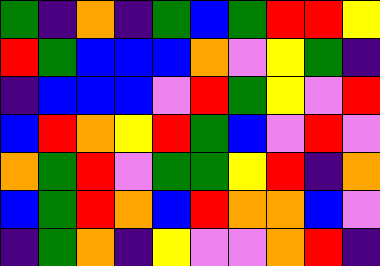[["green", "indigo", "orange", "indigo", "green", "blue", "green", "red", "red", "yellow"], ["red", "green", "blue", "blue", "blue", "orange", "violet", "yellow", "green", "indigo"], ["indigo", "blue", "blue", "blue", "violet", "red", "green", "yellow", "violet", "red"], ["blue", "red", "orange", "yellow", "red", "green", "blue", "violet", "red", "violet"], ["orange", "green", "red", "violet", "green", "green", "yellow", "red", "indigo", "orange"], ["blue", "green", "red", "orange", "blue", "red", "orange", "orange", "blue", "violet"], ["indigo", "green", "orange", "indigo", "yellow", "violet", "violet", "orange", "red", "indigo"]]